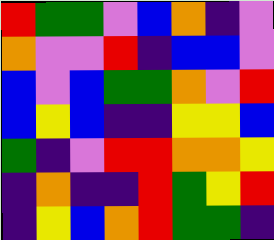[["red", "green", "green", "violet", "blue", "orange", "indigo", "violet"], ["orange", "violet", "violet", "red", "indigo", "blue", "blue", "violet"], ["blue", "violet", "blue", "green", "green", "orange", "violet", "red"], ["blue", "yellow", "blue", "indigo", "indigo", "yellow", "yellow", "blue"], ["green", "indigo", "violet", "red", "red", "orange", "orange", "yellow"], ["indigo", "orange", "indigo", "indigo", "red", "green", "yellow", "red"], ["indigo", "yellow", "blue", "orange", "red", "green", "green", "indigo"]]